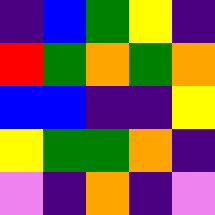[["indigo", "blue", "green", "yellow", "indigo"], ["red", "green", "orange", "green", "orange"], ["blue", "blue", "indigo", "indigo", "yellow"], ["yellow", "green", "green", "orange", "indigo"], ["violet", "indigo", "orange", "indigo", "violet"]]